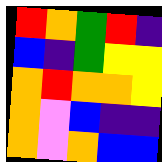[["red", "orange", "green", "red", "indigo"], ["blue", "indigo", "green", "yellow", "yellow"], ["orange", "red", "orange", "orange", "yellow"], ["orange", "violet", "blue", "indigo", "indigo"], ["orange", "violet", "orange", "blue", "blue"]]